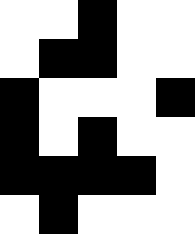[["white", "white", "black", "white", "white"], ["white", "black", "black", "white", "white"], ["black", "white", "white", "white", "black"], ["black", "white", "black", "white", "white"], ["black", "black", "black", "black", "white"], ["white", "black", "white", "white", "white"]]